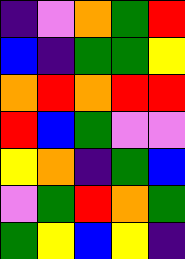[["indigo", "violet", "orange", "green", "red"], ["blue", "indigo", "green", "green", "yellow"], ["orange", "red", "orange", "red", "red"], ["red", "blue", "green", "violet", "violet"], ["yellow", "orange", "indigo", "green", "blue"], ["violet", "green", "red", "orange", "green"], ["green", "yellow", "blue", "yellow", "indigo"]]